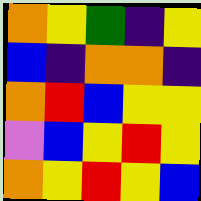[["orange", "yellow", "green", "indigo", "yellow"], ["blue", "indigo", "orange", "orange", "indigo"], ["orange", "red", "blue", "yellow", "yellow"], ["violet", "blue", "yellow", "red", "yellow"], ["orange", "yellow", "red", "yellow", "blue"]]